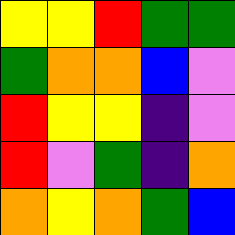[["yellow", "yellow", "red", "green", "green"], ["green", "orange", "orange", "blue", "violet"], ["red", "yellow", "yellow", "indigo", "violet"], ["red", "violet", "green", "indigo", "orange"], ["orange", "yellow", "orange", "green", "blue"]]